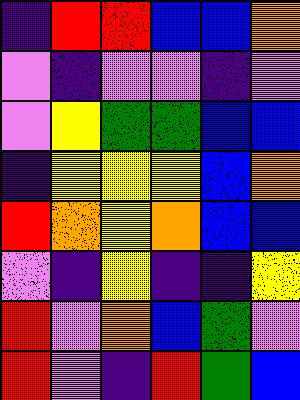[["indigo", "red", "red", "blue", "blue", "orange"], ["violet", "indigo", "violet", "violet", "indigo", "violet"], ["violet", "yellow", "green", "green", "blue", "blue"], ["indigo", "yellow", "yellow", "yellow", "blue", "orange"], ["red", "orange", "yellow", "orange", "blue", "blue"], ["violet", "indigo", "yellow", "indigo", "indigo", "yellow"], ["red", "violet", "orange", "blue", "green", "violet"], ["red", "violet", "indigo", "red", "green", "blue"]]